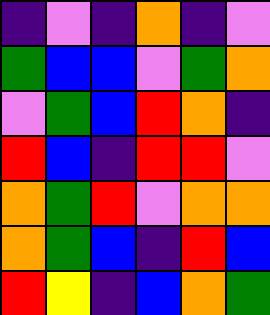[["indigo", "violet", "indigo", "orange", "indigo", "violet"], ["green", "blue", "blue", "violet", "green", "orange"], ["violet", "green", "blue", "red", "orange", "indigo"], ["red", "blue", "indigo", "red", "red", "violet"], ["orange", "green", "red", "violet", "orange", "orange"], ["orange", "green", "blue", "indigo", "red", "blue"], ["red", "yellow", "indigo", "blue", "orange", "green"]]